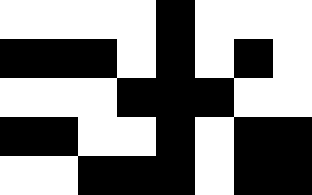[["white", "white", "white", "white", "black", "white", "white", "white"], ["black", "black", "black", "white", "black", "white", "black", "white"], ["white", "white", "white", "black", "black", "black", "white", "white"], ["black", "black", "white", "white", "black", "white", "black", "black"], ["white", "white", "black", "black", "black", "white", "black", "black"]]